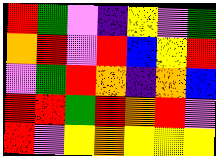[["red", "green", "violet", "indigo", "yellow", "violet", "green"], ["orange", "red", "violet", "red", "blue", "yellow", "red"], ["violet", "green", "red", "orange", "indigo", "orange", "blue"], ["red", "red", "green", "red", "orange", "red", "violet"], ["red", "violet", "yellow", "orange", "yellow", "yellow", "yellow"]]